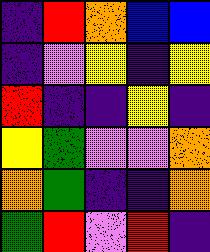[["indigo", "red", "orange", "blue", "blue"], ["indigo", "violet", "yellow", "indigo", "yellow"], ["red", "indigo", "indigo", "yellow", "indigo"], ["yellow", "green", "violet", "violet", "orange"], ["orange", "green", "indigo", "indigo", "orange"], ["green", "red", "violet", "red", "indigo"]]